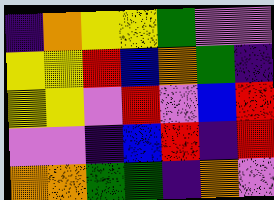[["indigo", "orange", "yellow", "yellow", "green", "violet", "violet"], ["yellow", "yellow", "red", "blue", "orange", "green", "indigo"], ["yellow", "yellow", "violet", "red", "violet", "blue", "red"], ["violet", "violet", "indigo", "blue", "red", "indigo", "red"], ["orange", "orange", "green", "green", "indigo", "orange", "violet"]]